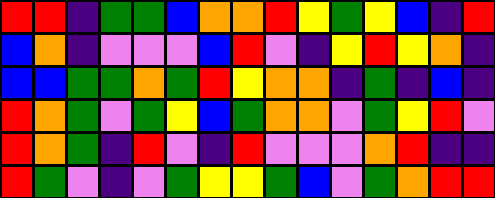[["red", "red", "indigo", "green", "green", "blue", "orange", "orange", "red", "yellow", "green", "yellow", "blue", "indigo", "red"], ["blue", "orange", "indigo", "violet", "violet", "violet", "blue", "red", "violet", "indigo", "yellow", "red", "yellow", "orange", "indigo"], ["blue", "blue", "green", "green", "orange", "green", "red", "yellow", "orange", "orange", "indigo", "green", "indigo", "blue", "indigo"], ["red", "orange", "green", "violet", "green", "yellow", "blue", "green", "orange", "orange", "violet", "green", "yellow", "red", "violet"], ["red", "orange", "green", "indigo", "red", "violet", "indigo", "red", "violet", "violet", "violet", "orange", "red", "indigo", "indigo"], ["red", "green", "violet", "indigo", "violet", "green", "yellow", "yellow", "green", "blue", "violet", "green", "orange", "red", "red"]]